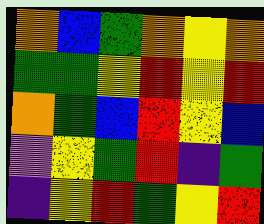[["orange", "blue", "green", "orange", "yellow", "orange"], ["green", "green", "yellow", "red", "yellow", "red"], ["orange", "green", "blue", "red", "yellow", "blue"], ["violet", "yellow", "green", "red", "indigo", "green"], ["indigo", "yellow", "red", "green", "yellow", "red"]]